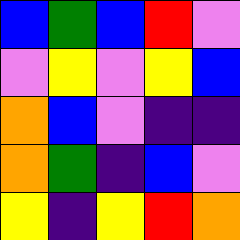[["blue", "green", "blue", "red", "violet"], ["violet", "yellow", "violet", "yellow", "blue"], ["orange", "blue", "violet", "indigo", "indigo"], ["orange", "green", "indigo", "blue", "violet"], ["yellow", "indigo", "yellow", "red", "orange"]]